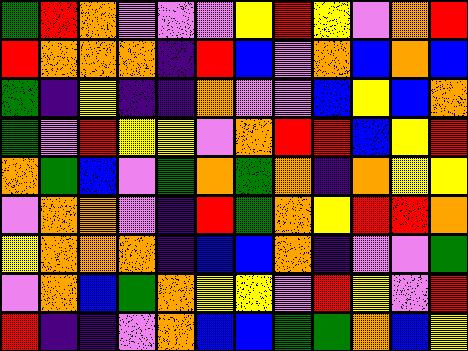[["green", "red", "orange", "violet", "violet", "violet", "yellow", "red", "yellow", "violet", "orange", "red"], ["red", "orange", "orange", "orange", "indigo", "red", "blue", "violet", "orange", "blue", "orange", "blue"], ["green", "indigo", "yellow", "indigo", "indigo", "orange", "violet", "violet", "blue", "yellow", "blue", "orange"], ["green", "violet", "red", "yellow", "yellow", "violet", "orange", "red", "red", "blue", "yellow", "red"], ["orange", "green", "blue", "violet", "green", "orange", "green", "orange", "indigo", "orange", "yellow", "yellow"], ["violet", "orange", "orange", "violet", "indigo", "red", "green", "orange", "yellow", "red", "red", "orange"], ["yellow", "orange", "orange", "orange", "indigo", "blue", "blue", "orange", "indigo", "violet", "violet", "green"], ["violet", "orange", "blue", "green", "orange", "yellow", "yellow", "violet", "red", "yellow", "violet", "red"], ["red", "indigo", "indigo", "violet", "orange", "blue", "blue", "green", "green", "orange", "blue", "yellow"]]